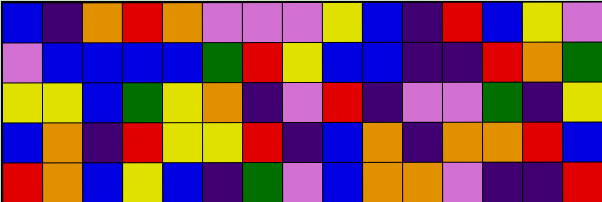[["blue", "indigo", "orange", "red", "orange", "violet", "violet", "violet", "yellow", "blue", "indigo", "red", "blue", "yellow", "violet"], ["violet", "blue", "blue", "blue", "blue", "green", "red", "yellow", "blue", "blue", "indigo", "indigo", "red", "orange", "green"], ["yellow", "yellow", "blue", "green", "yellow", "orange", "indigo", "violet", "red", "indigo", "violet", "violet", "green", "indigo", "yellow"], ["blue", "orange", "indigo", "red", "yellow", "yellow", "red", "indigo", "blue", "orange", "indigo", "orange", "orange", "red", "blue"], ["red", "orange", "blue", "yellow", "blue", "indigo", "green", "violet", "blue", "orange", "orange", "violet", "indigo", "indigo", "red"]]